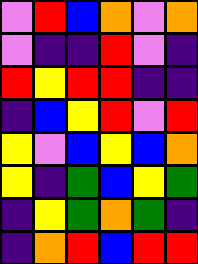[["violet", "red", "blue", "orange", "violet", "orange"], ["violet", "indigo", "indigo", "red", "violet", "indigo"], ["red", "yellow", "red", "red", "indigo", "indigo"], ["indigo", "blue", "yellow", "red", "violet", "red"], ["yellow", "violet", "blue", "yellow", "blue", "orange"], ["yellow", "indigo", "green", "blue", "yellow", "green"], ["indigo", "yellow", "green", "orange", "green", "indigo"], ["indigo", "orange", "red", "blue", "red", "red"]]